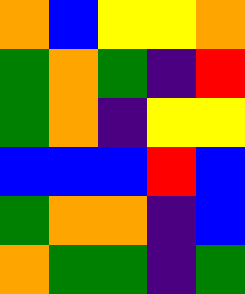[["orange", "blue", "yellow", "yellow", "orange"], ["green", "orange", "green", "indigo", "red"], ["green", "orange", "indigo", "yellow", "yellow"], ["blue", "blue", "blue", "red", "blue"], ["green", "orange", "orange", "indigo", "blue"], ["orange", "green", "green", "indigo", "green"]]